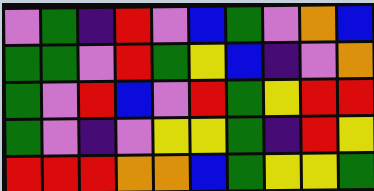[["violet", "green", "indigo", "red", "violet", "blue", "green", "violet", "orange", "blue"], ["green", "green", "violet", "red", "green", "yellow", "blue", "indigo", "violet", "orange"], ["green", "violet", "red", "blue", "violet", "red", "green", "yellow", "red", "red"], ["green", "violet", "indigo", "violet", "yellow", "yellow", "green", "indigo", "red", "yellow"], ["red", "red", "red", "orange", "orange", "blue", "green", "yellow", "yellow", "green"]]